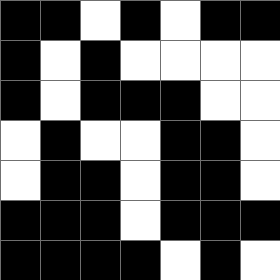[["black", "black", "white", "black", "white", "black", "black"], ["black", "white", "black", "white", "white", "white", "white"], ["black", "white", "black", "black", "black", "white", "white"], ["white", "black", "white", "white", "black", "black", "white"], ["white", "black", "black", "white", "black", "black", "white"], ["black", "black", "black", "white", "black", "black", "black"], ["black", "black", "black", "black", "white", "black", "white"]]